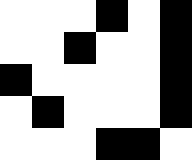[["white", "white", "white", "black", "white", "black"], ["white", "white", "black", "white", "white", "black"], ["black", "white", "white", "white", "white", "black"], ["white", "black", "white", "white", "white", "black"], ["white", "white", "white", "black", "black", "white"]]